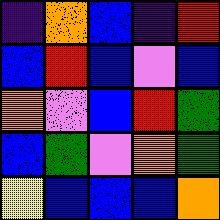[["indigo", "orange", "blue", "indigo", "red"], ["blue", "red", "blue", "violet", "blue"], ["orange", "violet", "blue", "red", "green"], ["blue", "green", "violet", "orange", "green"], ["yellow", "blue", "blue", "blue", "orange"]]